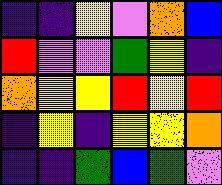[["indigo", "indigo", "yellow", "violet", "orange", "blue"], ["red", "violet", "violet", "green", "yellow", "indigo"], ["orange", "yellow", "yellow", "red", "yellow", "red"], ["indigo", "yellow", "indigo", "yellow", "yellow", "orange"], ["indigo", "indigo", "green", "blue", "green", "violet"]]